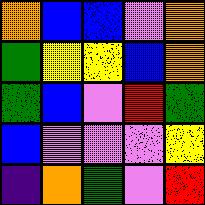[["orange", "blue", "blue", "violet", "orange"], ["green", "yellow", "yellow", "blue", "orange"], ["green", "blue", "violet", "red", "green"], ["blue", "violet", "violet", "violet", "yellow"], ["indigo", "orange", "green", "violet", "red"]]